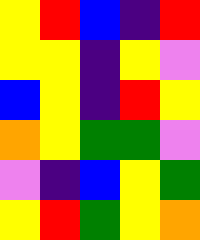[["yellow", "red", "blue", "indigo", "red"], ["yellow", "yellow", "indigo", "yellow", "violet"], ["blue", "yellow", "indigo", "red", "yellow"], ["orange", "yellow", "green", "green", "violet"], ["violet", "indigo", "blue", "yellow", "green"], ["yellow", "red", "green", "yellow", "orange"]]